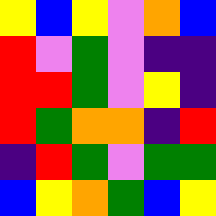[["yellow", "blue", "yellow", "violet", "orange", "blue"], ["red", "violet", "green", "violet", "indigo", "indigo"], ["red", "red", "green", "violet", "yellow", "indigo"], ["red", "green", "orange", "orange", "indigo", "red"], ["indigo", "red", "green", "violet", "green", "green"], ["blue", "yellow", "orange", "green", "blue", "yellow"]]